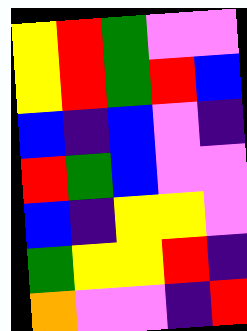[["yellow", "red", "green", "violet", "violet"], ["yellow", "red", "green", "red", "blue"], ["blue", "indigo", "blue", "violet", "indigo"], ["red", "green", "blue", "violet", "violet"], ["blue", "indigo", "yellow", "yellow", "violet"], ["green", "yellow", "yellow", "red", "indigo"], ["orange", "violet", "violet", "indigo", "red"]]